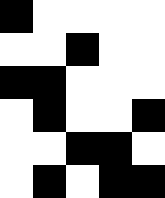[["black", "white", "white", "white", "white"], ["white", "white", "black", "white", "white"], ["black", "black", "white", "white", "white"], ["white", "black", "white", "white", "black"], ["white", "white", "black", "black", "white"], ["white", "black", "white", "black", "black"]]